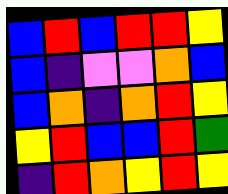[["blue", "red", "blue", "red", "red", "yellow"], ["blue", "indigo", "violet", "violet", "orange", "blue"], ["blue", "orange", "indigo", "orange", "red", "yellow"], ["yellow", "red", "blue", "blue", "red", "green"], ["indigo", "red", "orange", "yellow", "red", "yellow"]]